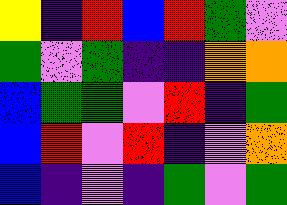[["yellow", "indigo", "red", "blue", "red", "green", "violet"], ["green", "violet", "green", "indigo", "indigo", "orange", "orange"], ["blue", "green", "green", "violet", "red", "indigo", "green"], ["blue", "red", "violet", "red", "indigo", "violet", "orange"], ["blue", "indigo", "violet", "indigo", "green", "violet", "green"]]